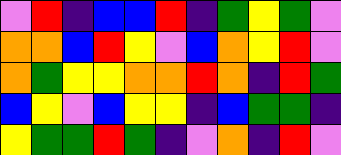[["violet", "red", "indigo", "blue", "blue", "red", "indigo", "green", "yellow", "green", "violet"], ["orange", "orange", "blue", "red", "yellow", "violet", "blue", "orange", "yellow", "red", "violet"], ["orange", "green", "yellow", "yellow", "orange", "orange", "red", "orange", "indigo", "red", "green"], ["blue", "yellow", "violet", "blue", "yellow", "yellow", "indigo", "blue", "green", "green", "indigo"], ["yellow", "green", "green", "red", "green", "indigo", "violet", "orange", "indigo", "red", "violet"]]